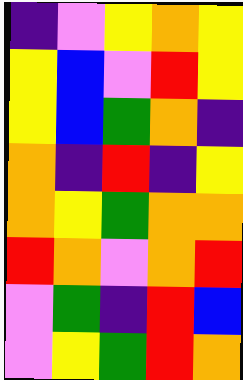[["indigo", "violet", "yellow", "orange", "yellow"], ["yellow", "blue", "violet", "red", "yellow"], ["yellow", "blue", "green", "orange", "indigo"], ["orange", "indigo", "red", "indigo", "yellow"], ["orange", "yellow", "green", "orange", "orange"], ["red", "orange", "violet", "orange", "red"], ["violet", "green", "indigo", "red", "blue"], ["violet", "yellow", "green", "red", "orange"]]